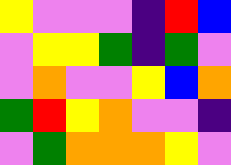[["yellow", "violet", "violet", "violet", "indigo", "red", "blue"], ["violet", "yellow", "yellow", "green", "indigo", "green", "violet"], ["violet", "orange", "violet", "violet", "yellow", "blue", "orange"], ["green", "red", "yellow", "orange", "violet", "violet", "indigo"], ["violet", "green", "orange", "orange", "orange", "yellow", "violet"]]